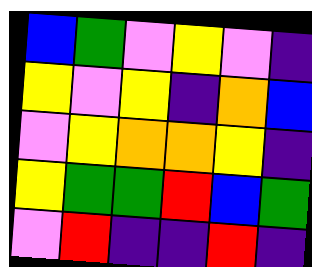[["blue", "green", "violet", "yellow", "violet", "indigo"], ["yellow", "violet", "yellow", "indigo", "orange", "blue"], ["violet", "yellow", "orange", "orange", "yellow", "indigo"], ["yellow", "green", "green", "red", "blue", "green"], ["violet", "red", "indigo", "indigo", "red", "indigo"]]